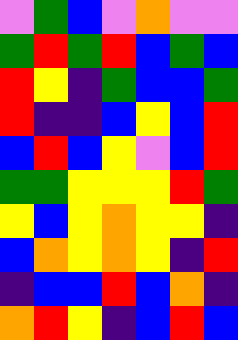[["violet", "green", "blue", "violet", "orange", "violet", "violet"], ["green", "red", "green", "red", "blue", "green", "blue"], ["red", "yellow", "indigo", "green", "blue", "blue", "green"], ["red", "indigo", "indigo", "blue", "yellow", "blue", "red"], ["blue", "red", "blue", "yellow", "violet", "blue", "red"], ["green", "green", "yellow", "yellow", "yellow", "red", "green"], ["yellow", "blue", "yellow", "orange", "yellow", "yellow", "indigo"], ["blue", "orange", "yellow", "orange", "yellow", "indigo", "red"], ["indigo", "blue", "blue", "red", "blue", "orange", "indigo"], ["orange", "red", "yellow", "indigo", "blue", "red", "blue"]]